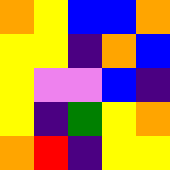[["orange", "yellow", "blue", "blue", "orange"], ["yellow", "yellow", "indigo", "orange", "blue"], ["yellow", "violet", "violet", "blue", "indigo"], ["yellow", "indigo", "green", "yellow", "orange"], ["orange", "red", "indigo", "yellow", "yellow"]]